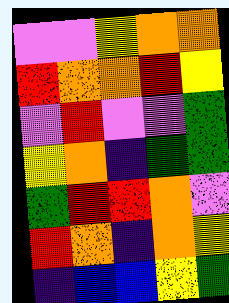[["violet", "violet", "yellow", "orange", "orange"], ["red", "orange", "orange", "red", "yellow"], ["violet", "red", "violet", "violet", "green"], ["yellow", "orange", "indigo", "green", "green"], ["green", "red", "red", "orange", "violet"], ["red", "orange", "indigo", "orange", "yellow"], ["indigo", "blue", "blue", "yellow", "green"]]